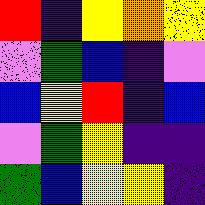[["red", "indigo", "yellow", "orange", "yellow"], ["violet", "green", "blue", "indigo", "violet"], ["blue", "yellow", "red", "indigo", "blue"], ["violet", "green", "yellow", "indigo", "indigo"], ["green", "blue", "yellow", "yellow", "indigo"]]